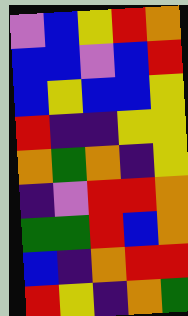[["violet", "blue", "yellow", "red", "orange"], ["blue", "blue", "violet", "blue", "red"], ["blue", "yellow", "blue", "blue", "yellow"], ["red", "indigo", "indigo", "yellow", "yellow"], ["orange", "green", "orange", "indigo", "yellow"], ["indigo", "violet", "red", "red", "orange"], ["green", "green", "red", "blue", "orange"], ["blue", "indigo", "orange", "red", "red"], ["red", "yellow", "indigo", "orange", "green"]]